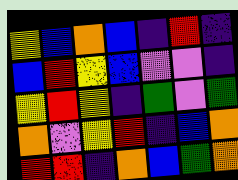[["yellow", "blue", "orange", "blue", "indigo", "red", "indigo"], ["blue", "red", "yellow", "blue", "violet", "violet", "indigo"], ["yellow", "red", "yellow", "indigo", "green", "violet", "green"], ["orange", "violet", "yellow", "red", "indigo", "blue", "orange"], ["red", "red", "indigo", "orange", "blue", "green", "orange"]]